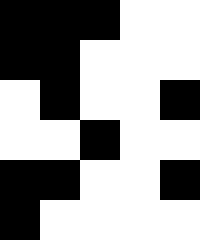[["black", "black", "black", "white", "white"], ["black", "black", "white", "white", "white"], ["white", "black", "white", "white", "black"], ["white", "white", "black", "white", "white"], ["black", "black", "white", "white", "black"], ["black", "white", "white", "white", "white"]]